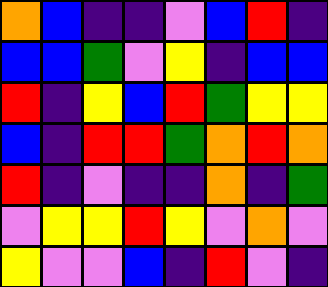[["orange", "blue", "indigo", "indigo", "violet", "blue", "red", "indigo"], ["blue", "blue", "green", "violet", "yellow", "indigo", "blue", "blue"], ["red", "indigo", "yellow", "blue", "red", "green", "yellow", "yellow"], ["blue", "indigo", "red", "red", "green", "orange", "red", "orange"], ["red", "indigo", "violet", "indigo", "indigo", "orange", "indigo", "green"], ["violet", "yellow", "yellow", "red", "yellow", "violet", "orange", "violet"], ["yellow", "violet", "violet", "blue", "indigo", "red", "violet", "indigo"]]